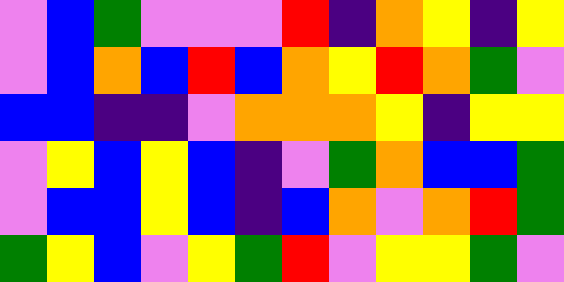[["violet", "blue", "green", "violet", "violet", "violet", "red", "indigo", "orange", "yellow", "indigo", "yellow"], ["violet", "blue", "orange", "blue", "red", "blue", "orange", "yellow", "red", "orange", "green", "violet"], ["blue", "blue", "indigo", "indigo", "violet", "orange", "orange", "orange", "yellow", "indigo", "yellow", "yellow"], ["violet", "yellow", "blue", "yellow", "blue", "indigo", "violet", "green", "orange", "blue", "blue", "green"], ["violet", "blue", "blue", "yellow", "blue", "indigo", "blue", "orange", "violet", "orange", "red", "green"], ["green", "yellow", "blue", "violet", "yellow", "green", "red", "violet", "yellow", "yellow", "green", "violet"]]